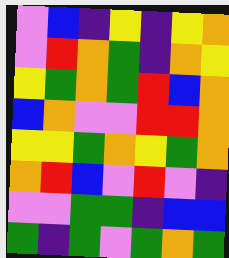[["violet", "blue", "indigo", "yellow", "indigo", "yellow", "orange"], ["violet", "red", "orange", "green", "indigo", "orange", "yellow"], ["yellow", "green", "orange", "green", "red", "blue", "orange"], ["blue", "orange", "violet", "violet", "red", "red", "orange"], ["yellow", "yellow", "green", "orange", "yellow", "green", "orange"], ["orange", "red", "blue", "violet", "red", "violet", "indigo"], ["violet", "violet", "green", "green", "indigo", "blue", "blue"], ["green", "indigo", "green", "violet", "green", "orange", "green"]]